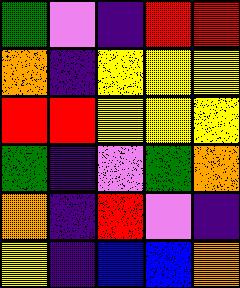[["green", "violet", "indigo", "red", "red"], ["orange", "indigo", "yellow", "yellow", "yellow"], ["red", "red", "yellow", "yellow", "yellow"], ["green", "indigo", "violet", "green", "orange"], ["orange", "indigo", "red", "violet", "indigo"], ["yellow", "indigo", "blue", "blue", "orange"]]